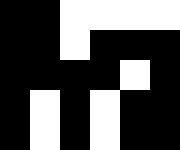[["black", "black", "white", "white", "white", "white"], ["black", "black", "white", "black", "black", "black"], ["black", "black", "black", "black", "white", "black"], ["black", "white", "black", "white", "black", "black"], ["black", "white", "black", "white", "black", "black"]]